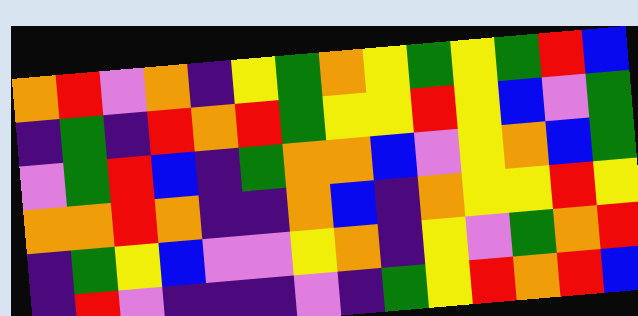[["orange", "red", "violet", "orange", "indigo", "yellow", "green", "orange", "yellow", "green", "yellow", "green", "red", "blue"], ["indigo", "green", "indigo", "red", "orange", "red", "green", "yellow", "yellow", "red", "yellow", "blue", "violet", "green"], ["violet", "green", "red", "blue", "indigo", "green", "orange", "orange", "blue", "violet", "yellow", "orange", "blue", "green"], ["orange", "orange", "red", "orange", "indigo", "indigo", "orange", "blue", "indigo", "orange", "yellow", "yellow", "red", "yellow"], ["indigo", "green", "yellow", "blue", "violet", "violet", "yellow", "orange", "indigo", "yellow", "violet", "green", "orange", "red"], ["indigo", "red", "violet", "indigo", "indigo", "indigo", "violet", "indigo", "green", "yellow", "red", "orange", "red", "blue"]]